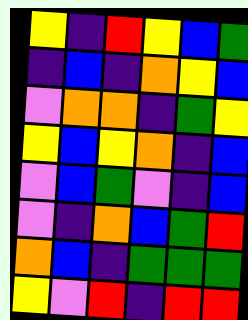[["yellow", "indigo", "red", "yellow", "blue", "green"], ["indigo", "blue", "indigo", "orange", "yellow", "blue"], ["violet", "orange", "orange", "indigo", "green", "yellow"], ["yellow", "blue", "yellow", "orange", "indigo", "blue"], ["violet", "blue", "green", "violet", "indigo", "blue"], ["violet", "indigo", "orange", "blue", "green", "red"], ["orange", "blue", "indigo", "green", "green", "green"], ["yellow", "violet", "red", "indigo", "red", "red"]]